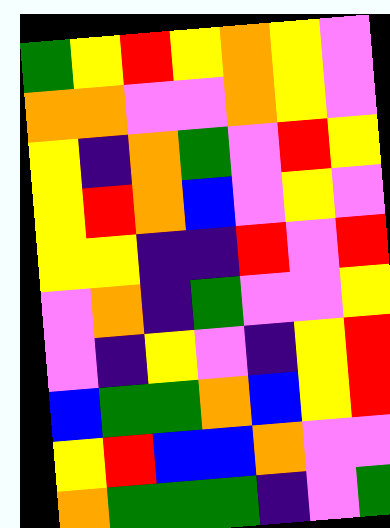[["green", "yellow", "red", "yellow", "orange", "yellow", "violet"], ["orange", "orange", "violet", "violet", "orange", "yellow", "violet"], ["yellow", "indigo", "orange", "green", "violet", "red", "yellow"], ["yellow", "red", "orange", "blue", "violet", "yellow", "violet"], ["yellow", "yellow", "indigo", "indigo", "red", "violet", "red"], ["violet", "orange", "indigo", "green", "violet", "violet", "yellow"], ["violet", "indigo", "yellow", "violet", "indigo", "yellow", "red"], ["blue", "green", "green", "orange", "blue", "yellow", "red"], ["yellow", "red", "blue", "blue", "orange", "violet", "violet"], ["orange", "green", "green", "green", "indigo", "violet", "green"]]